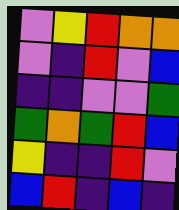[["violet", "yellow", "red", "orange", "orange"], ["violet", "indigo", "red", "violet", "blue"], ["indigo", "indigo", "violet", "violet", "green"], ["green", "orange", "green", "red", "blue"], ["yellow", "indigo", "indigo", "red", "violet"], ["blue", "red", "indigo", "blue", "indigo"]]